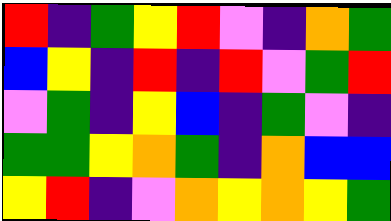[["red", "indigo", "green", "yellow", "red", "violet", "indigo", "orange", "green"], ["blue", "yellow", "indigo", "red", "indigo", "red", "violet", "green", "red"], ["violet", "green", "indigo", "yellow", "blue", "indigo", "green", "violet", "indigo"], ["green", "green", "yellow", "orange", "green", "indigo", "orange", "blue", "blue"], ["yellow", "red", "indigo", "violet", "orange", "yellow", "orange", "yellow", "green"]]